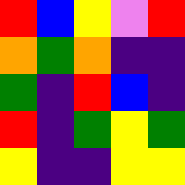[["red", "blue", "yellow", "violet", "red"], ["orange", "green", "orange", "indigo", "indigo"], ["green", "indigo", "red", "blue", "indigo"], ["red", "indigo", "green", "yellow", "green"], ["yellow", "indigo", "indigo", "yellow", "yellow"]]